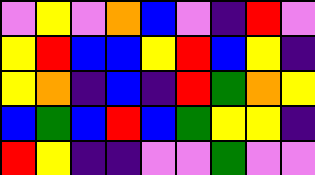[["violet", "yellow", "violet", "orange", "blue", "violet", "indigo", "red", "violet"], ["yellow", "red", "blue", "blue", "yellow", "red", "blue", "yellow", "indigo"], ["yellow", "orange", "indigo", "blue", "indigo", "red", "green", "orange", "yellow"], ["blue", "green", "blue", "red", "blue", "green", "yellow", "yellow", "indigo"], ["red", "yellow", "indigo", "indigo", "violet", "violet", "green", "violet", "violet"]]